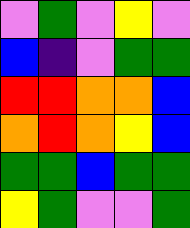[["violet", "green", "violet", "yellow", "violet"], ["blue", "indigo", "violet", "green", "green"], ["red", "red", "orange", "orange", "blue"], ["orange", "red", "orange", "yellow", "blue"], ["green", "green", "blue", "green", "green"], ["yellow", "green", "violet", "violet", "green"]]